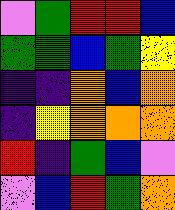[["violet", "green", "red", "red", "blue"], ["green", "green", "blue", "green", "yellow"], ["indigo", "indigo", "orange", "blue", "orange"], ["indigo", "yellow", "orange", "orange", "orange"], ["red", "indigo", "green", "blue", "violet"], ["violet", "blue", "red", "green", "orange"]]